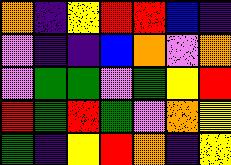[["orange", "indigo", "yellow", "red", "red", "blue", "indigo"], ["violet", "indigo", "indigo", "blue", "orange", "violet", "orange"], ["violet", "green", "green", "violet", "green", "yellow", "red"], ["red", "green", "red", "green", "violet", "orange", "yellow"], ["green", "indigo", "yellow", "red", "orange", "indigo", "yellow"]]